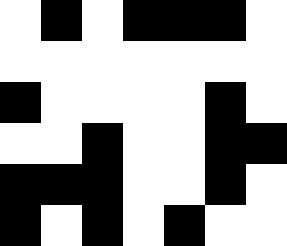[["white", "black", "white", "black", "black", "black", "white"], ["white", "white", "white", "white", "white", "white", "white"], ["black", "white", "white", "white", "white", "black", "white"], ["white", "white", "black", "white", "white", "black", "black"], ["black", "black", "black", "white", "white", "black", "white"], ["black", "white", "black", "white", "black", "white", "white"]]